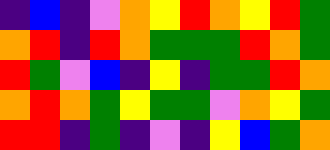[["indigo", "blue", "indigo", "violet", "orange", "yellow", "red", "orange", "yellow", "red", "green"], ["orange", "red", "indigo", "red", "orange", "green", "green", "green", "red", "orange", "green"], ["red", "green", "violet", "blue", "indigo", "yellow", "indigo", "green", "green", "red", "orange"], ["orange", "red", "orange", "green", "yellow", "green", "green", "violet", "orange", "yellow", "green"], ["red", "red", "indigo", "green", "indigo", "violet", "indigo", "yellow", "blue", "green", "orange"]]